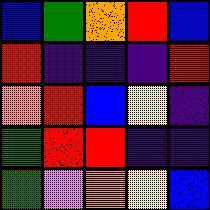[["blue", "green", "orange", "red", "blue"], ["red", "indigo", "indigo", "indigo", "red"], ["orange", "red", "blue", "yellow", "indigo"], ["green", "red", "red", "indigo", "indigo"], ["green", "violet", "orange", "yellow", "blue"]]